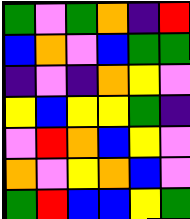[["green", "violet", "green", "orange", "indigo", "red"], ["blue", "orange", "violet", "blue", "green", "green"], ["indigo", "violet", "indigo", "orange", "yellow", "violet"], ["yellow", "blue", "yellow", "yellow", "green", "indigo"], ["violet", "red", "orange", "blue", "yellow", "violet"], ["orange", "violet", "yellow", "orange", "blue", "violet"], ["green", "red", "blue", "blue", "yellow", "green"]]